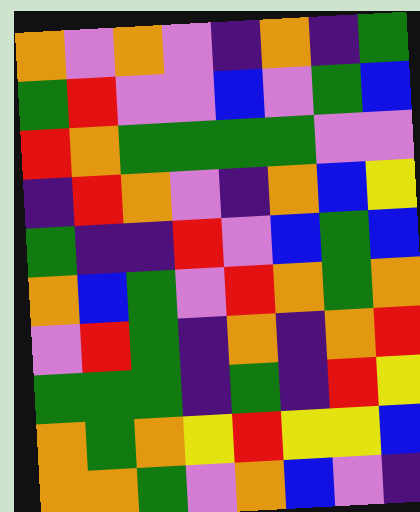[["orange", "violet", "orange", "violet", "indigo", "orange", "indigo", "green"], ["green", "red", "violet", "violet", "blue", "violet", "green", "blue"], ["red", "orange", "green", "green", "green", "green", "violet", "violet"], ["indigo", "red", "orange", "violet", "indigo", "orange", "blue", "yellow"], ["green", "indigo", "indigo", "red", "violet", "blue", "green", "blue"], ["orange", "blue", "green", "violet", "red", "orange", "green", "orange"], ["violet", "red", "green", "indigo", "orange", "indigo", "orange", "red"], ["green", "green", "green", "indigo", "green", "indigo", "red", "yellow"], ["orange", "green", "orange", "yellow", "red", "yellow", "yellow", "blue"], ["orange", "orange", "green", "violet", "orange", "blue", "violet", "indigo"]]